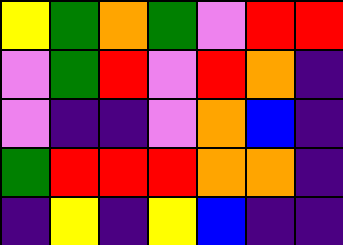[["yellow", "green", "orange", "green", "violet", "red", "red"], ["violet", "green", "red", "violet", "red", "orange", "indigo"], ["violet", "indigo", "indigo", "violet", "orange", "blue", "indigo"], ["green", "red", "red", "red", "orange", "orange", "indigo"], ["indigo", "yellow", "indigo", "yellow", "blue", "indigo", "indigo"]]